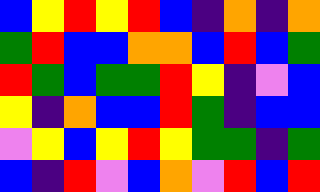[["blue", "yellow", "red", "yellow", "red", "blue", "indigo", "orange", "indigo", "orange"], ["green", "red", "blue", "blue", "orange", "orange", "blue", "red", "blue", "green"], ["red", "green", "blue", "green", "green", "red", "yellow", "indigo", "violet", "blue"], ["yellow", "indigo", "orange", "blue", "blue", "red", "green", "indigo", "blue", "blue"], ["violet", "yellow", "blue", "yellow", "red", "yellow", "green", "green", "indigo", "green"], ["blue", "indigo", "red", "violet", "blue", "orange", "violet", "red", "blue", "red"]]